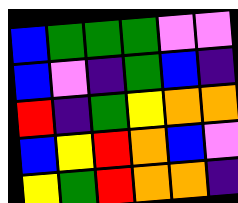[["blue", "green", "green", "green", "violet", "violet"], ["blue", "violet", "indigo", "green", "blue", "indigo"], ["red", "indigo", "green", "yellow", "orange", "orange"], ["blue", "yellow", "red", "orange", "blue", "violet"], ["yellow", "green", "red", "orange", "orange", "indigo"]]